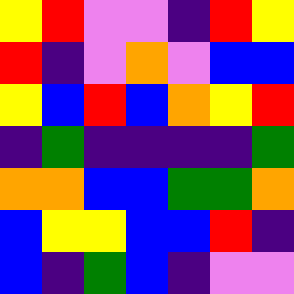[["yellow", "red", "violet", "violet", "indigo", "red", "yellow"], ["red", "indigo", "violet", "orange", "violet", "blue", "blue"], ["yellow", "blue", "red", "blue", "orange", "yellow", "red"], ["indigo", "green", "indigo", "indigo", "indigo", "indigo", "green"], ["orange", "orange", "blue", "blue", "green", "green", "orange"], ["blue", "yellow", "yellow", "blue", "blue", "red", "indigo"], ["blue", "indigo", "green", "blue", "indigo", "violet", "violet"]]